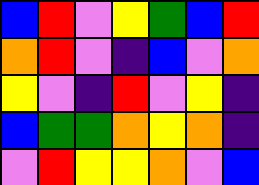[["blue", "red", "violet", "yellow", "green", "blue", "red"], ["orange", "red", "violet", "indigo", "blue", "violet", "orange"], ["yellow", "violet", "indigo", "red", "violet", "yellow", "indigo"], ["blue", "green", "green", "orange", "yellow", "orange", "indigo"], ["violet", "red", "yellow", "yellow", "orange", "violet", "blue"]]